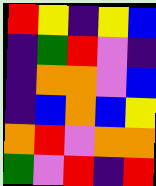[["red", "yellow", "indigo", "yellow", "blue"], ["indigo", "green", "red", "violet", "indigo"], ["indigo", "orange", "orange", "violet", "blue"], ["indigo", "blue", "orange", "blue", "yellow"], ["orange", "red", "violet", "orange", "orange"], ["green", "violet", "red", "indigo", "red"]]